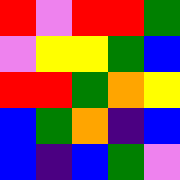[["red", "violet", "red", "red", "green"], ["violet", "yellow", "yellow", "green", "blue"], ["red", "red", "green", "orange", "yellow"], ["blue", "green", "orange", "indigo", "blue"], ["blue", "indigo", "blue", "green", "violet"]]